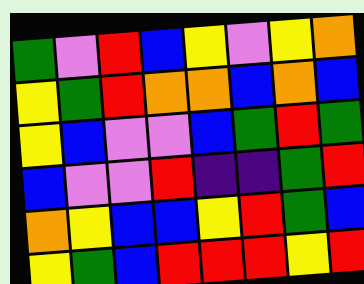[["green", "violet", "red", "blue", "yellow", "violet", "yellow", "orange"], ["yellow", "green", "red", "orange", "orange", "blue", "orange", "blue"], ["yellow", "blue", "violet", "violet", "blue", "green", "red", "green"], ["blue", "violet", "violet", "red", "indigo", "indigo", "green", "red"], ["orange", "yellow", "blue", "blue", "yellow", "red", "green", "blue"], ["yellow", "green", "blue", "red", "red", "red", "yellow", "red"]]